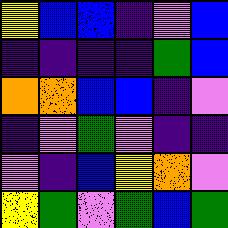[["yellow", "blue", "blue", "indigo", "violet", "blue"], ["indigo", "indigo", "indigo", "indigo", "green", "blue"], ["orange", "orange", "blue", "blue", "indigo", "violet"], ["indigo", "violet", "green", "violet", "indigo", "indigo"], ["violet", "indigo", "blue", "yellow", "orange", "violet"], ["yellow", "green", "violet", "green", "blue", "green"]]